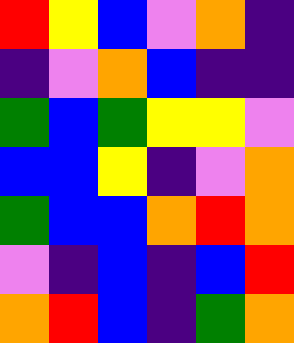[["red", "yellow", "blue", "violet", "orange", "indigo"], ["indigo", "violet", "orange", "blue", "indigo", "indigo"], ["green", "blue", "green", "yellow", "yellow", "violet"], ["blue", "blue", "yellow", "indigo", "violet", "orange"], ["green", "blue", "blue", "orange", "red", "orange"], ["violet", "indigo", "blue", "indigo", "blue", "red"], ["orange", "red", "blue", "indigo", "green", "orange"]]